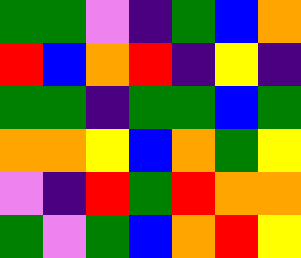[["green", "green", "violet", "indigo", "green", "blue", "orange"], ["red", "blue", "orange", "red", "indigo", "yellow", "indigo"], ["green", "green", "indigo", "green", "green", "blue", "green"], ["orange", "orange", "yellow", "blue", "orange", "green", "yellow"], ["violet", "indigo", "red", "green", "red", "orange", "orange"], ["green", "violet", "green", "blue", "orange", "red", "yellow"]]